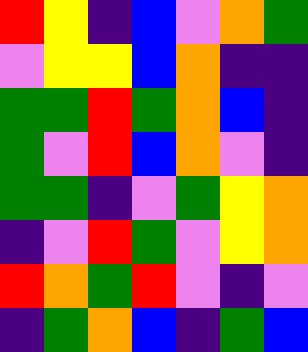[["red", "yellow", "indigo", "blue", "violet", "orange", "green"], ["violet", "yellow", "yellow", "blue", "orange", "indigo", "indigo"], ["green", "green", "red", "green", "orange", "blue", "indigo"], ["green", "violet", "red", "blue", "orange", "violet", "indigo"], ["green", "green", "indigo", "violet", "green", "yellow", "orange"], ["indigo", "violet", "red", "green", "violet", "yellow", "orange"], ["red", "orange", "green", "red", "violet", "indigo", "violet"], ["indigo", "green", "orange", "blue", "indigo", "green", "blue"]]